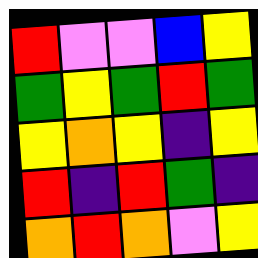[["red", "violet", "violet", "blue", "yellow"], ["green", "yellow", "green", "red", "green"], ["yellow", "orange", "yellow", "indigo", "yellow"], ["red", "indigo", "red", "green", "indigo"], ["orange", "red", "orange", "violet", "yellow"]]